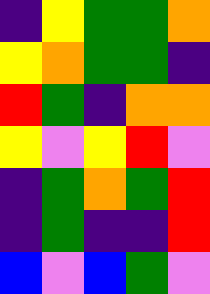[["indigo", "yellow", "green", "green", "orange"], ["yellow", "orange", "green", "green", "indigo"], ["red", "green", "indigo", "orange", "orange"], ["yellow", "violet", "yellow", "red", "violet"], ["indigo", "green", "orange", "green", "red"], ["indigo", "green", "indigo", "indigo", "red"], ["blue", "violet", "blue", "green", "violet"]]